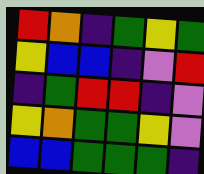[["red", "orange", "indigo", "green", "yellow", "green"], ["yellow", "blue", "blue", "indigo", "violet", "red"], ["indigo", "green", "red", "red", "indigo", "violet"], ["yellow", "orange", "green", "green", "yellow", "violet"], ["blue", "blue", "green", "green", "green", "indigo"]]